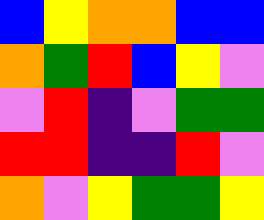[["blue", "yellow", "orange", "orange", "blue", "blue"], ["orange", "green", "red", "blue", "yellow", "violet"], ["violet", "red", "indigo", "violet", "green", "green"], ["red", "red", "indigo", "indigo", "red", "violet"], ["orange", "violet", "yellow", "green", "green", "yellow"]]